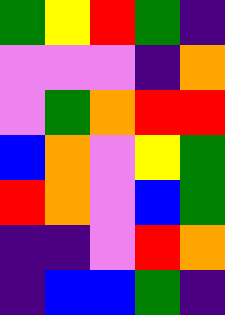[["green", "yellow", "red", "green", "indigo"], ["violet", "violet", "violet", "indigo", "orange"], ["violet", "green", "orange", "red", "red"], ["blue", "orange", "violet", "yellow", "green"], ["red", "orange", "violet", "blue", "green"], ["indigo", "indigo", "violet", "red", "orange"], ["indigo", "blue", "blue", "green", "indigo"]]